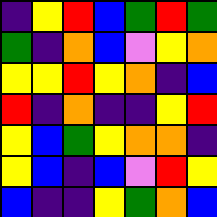[["indigo", "yellow", "red", "blue", "green", "red", "green"], ["green", "indigo", "orange", "blue", "violet", "yellow", "orange"], ["yellow", "yellow", "red", "yellow", "orange", "indigo", "blue"], ["red", "indigo", "orange", "indigo", "indigo", "yellow", "red"], ["yellow", "blue", "green", "yellow", "orange", "orange", "indigo"], ["yellow", "blue", "indigo", "blue", "violet", "red", "yellow"], ["blue", "indigo", "indigo", "yellow", "green", "orange", "blue"]]